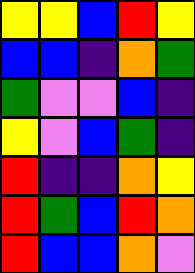[["yellow", "yellow", "blue", "red", "yellow"], ["blue", "blue", "indigo", "orange", "green"], ["green", "violet", "violet", "blue", "indigo"], ["yellow", "violet", "blue", "green", "indigo"], ["red", "indigo", "indigo", "orange", "yellow"], ["red", "green", "blue", "red", "orange"], ["red", "blue", "blue", "orange", "violet"]]